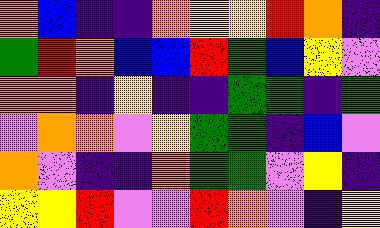[["orange", "blue", "indigo", "indigo", "orange", "yellow", "yellow", "red", "orange", "indigo"], ["green", "red", "orange", "blue", "blue", "red", "green", "blue", "yellow", "violet"], ["orange", "orange", "indigo", "yellow", "indigo", "indigo", "green", "green", "indigo", "green"], ["violet", "orange", "orange", "violet", "yellow", "green", "green", "indigo", "blue", "violet"], ["orange", "violet", "indigo", "indigo", "orange", "green", "green", "violet", "yellow", "indigo"], ["yellow", "yellow", "red", "violet", "violet", "red", "orange", "violet", "indigo", "yellow"]]